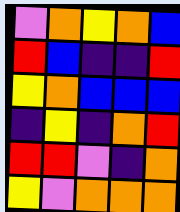[["violet", "orange", "yellow", "orange", "blue"], ["red", "blue", "indigo", "indigo", "red"], ["yellow", "orange", "blue", "blue", "blue"], ["indigo", "yellow", "indigo", "orange", "red"], ["red", "red", "violet", "indigo", "orange"], ["yellow", "violet", "orange", "orange", "orange"]]